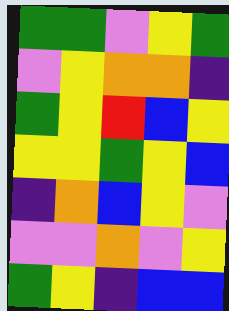[["green", "green", "violet", "yellow", "green"], ["violet", "yellow", "orange", "orange", "indigo"], ["green", "yellow", "red", "blue", "yellow"], ["yellow", "yellow", "green", "yellow", "blue"], ["indigo", "orange", "blue", "yellow", "violet"], ["violet", "violet", "orange", "violet", "yellow"], ["green", "yellow", "indigo", "blue", "blue"]]